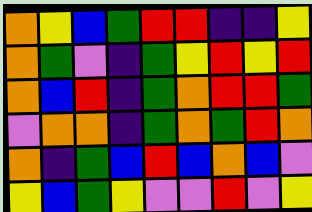[["orange", "yellow", "blue", "green", "red", "red", "indigo", "indigo", "yellow"], ["orange", "green", "violet", "indigo", "green", "yellow", "red", "yellow", "red"], ["orange", "blue", "red", "indigo", "green", "orange", "red", "red", "green"], ["violet", "orange", "orange", "indigo", "green", "orange", "green", "red", "orange"], ["orange", "indigo", "green", "blue", "red", "blue", "orange", "blue", "violet"], ["yellow", "blue", "green", "yellow", "violet", "violet", "red", "violet", "yellow"]]